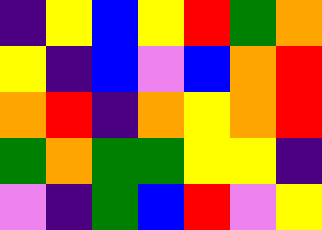[["indigo", "yellow", "blue", "yellow", "red", "green", "orange"], ["yellow", "indigo", "blue", "violet", "blue", "orange", "red"], ["orange", "red", "indigo", "orange", "yellow", "orange", "red"], ["green", "orange", "green", "green", "yellow", "yellow", "indigo"], ["violet", "indigo", "green", "blue", "red", "violet", "yellow"]]